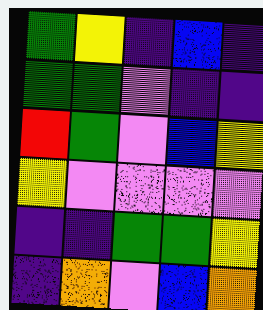[["green", "yellow", "indigo", "blue", "indigo"], ["green", "green", "violet", "indigo", "indigo"], ["red", "green", "violet", "blue", "yellow"], ["yellow", "violet", "violet", "violet", "violet"], ["indigo", "indigo", "green", "green", "yellow"], ["indigo", "orange", "violet", "blue", "orange"]]